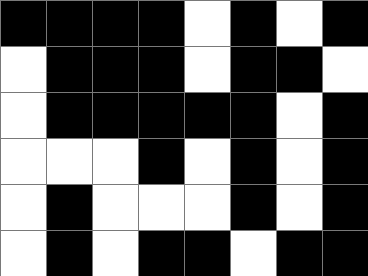[["black", "black", "black", "black", "white", "black", "white", "black"], ["white", "black", "black", "black", "white", "black", "black", "white"], ["white", "black", "black", "black", "black", "black", "white", "black"], ["white", "white", "white", "black", "white", "black", "white", "black"], ["white", "black", "white", "white", "white", "black", "white", "black"], ["white", "black", "white", "black", "black", "white", "black", "black"]]